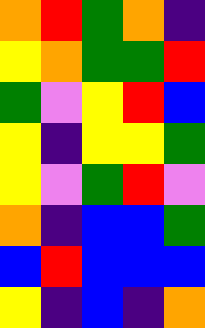[["orange", "red", "green", "orange", "indigo"], ["yellow", "orange", "green", "green", "red"], ["green", "violet", "yellow", "red", "blue"], ["yellow", "indigo", "yellow", "yellow", "green"], ["yellow", "violet", "green", "red", "violet"], ["orange", "indigo", "blue", "blue", "green"], ["blue", "red", "blue", "blue", "blue"], ["yellow", "indigo", "blue", "indigo", "orange"]]